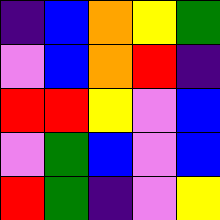[["indigo", "blue", "orange", "yellow", "green"], ["violet", "blue", "orange", "red", "indigo"], ["red", "red", "yellow", "violet", "blue"], ["violet", "green", "blue", "violet", "blue"], ["red", "green", "indigo", "violet", "yellow"]]